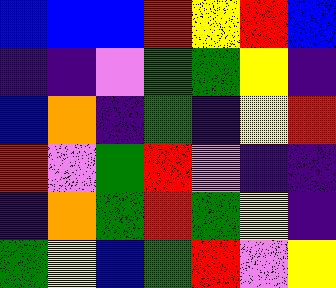[["blue", "blue", "blue", "red", "yellow", "red", "blue"], ["indigo", "indigo", "violet", "green", "green", "yellow", "indigo"], ["blue", "orange", "indigo", "green", "indigo", "yellow", "red"], ["red", "violet", "green", "red", "violet", "indigo", "indigo"], ["indigo", "orange", "green", "red", "green", "yellow", "indigo"], ["green", "yellow", "blue", "green", "red", "violet", "yellow"]]